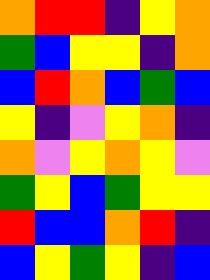[["orange", "red", "red", "indigo", "yellow", "orange"], ["green", "blue", "yellow", "yellow", "indigo", "orange"], ["blue", "red", "orange", "blue", "green", "blue"], ["yellow", "indigo", "violet", "yellow", "orange", "indigo"], ["orange", "violet", "yellow", "orange", "yellow", "violet"], ["green", "yellow", "blue", "green", "yellow", "yellow"], ["red", "blue", "blue", "orange", "red", "indigo"], ["blue", "yellow", "green", "yellow", "indigo", "blue"]]